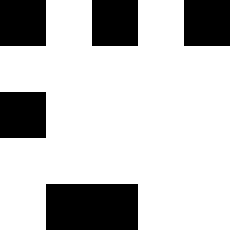[["black", "white", "black", "white", "black"], ["white", "white", "white", "white", "white"], ["black", "white", "white", "white", "white"], ["white", "white", "white", "white", "white"], ["white", "black", "black", "white", "white"]]